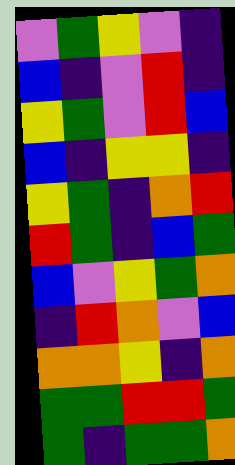[["violet", "green", "yellow", "violet", "indigo"], ["blue", "indigo", "violet", "red", "indigo"], ["yellow", "green", "violet", "red", "blue"], ["blue", "indigo", "yellow", "yellow", "indigo"], ["yellow", "green", "indigo", "orange", "red"], ["red", "green", "indigo", "blue", "green"], ["blue", "violet", "yellow", "green", "orange"], ["indigo", "red", "orange", "violet", "blue"], ["orange", "orange", "yellow", "indigo", "orange"], ["green", "green", "red", "red", "green"], ["green", "indigo", "green", "green", "orange"]]